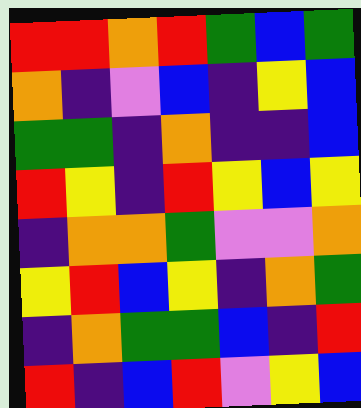[["red", "red", "orange", "red", "green", "blue", "green"], ["orange", "indigo", "violet", "blue", "indigo", "yellow", "blue"], ["green", "green", "indigo", "orange", "indigo", "indigo", "blue"], ["red", "yellow", "indigo", "red", "yellow", "blue", "yellow"], ["indigo", "orange", "orange", "green", "violet", "violet", "orange"], ["yellow", "red", "blue", "yellow", "indigo", "orange", "green"], ["indigo", "orange", "green", "green", "blue", "indigo", "red"], ["red", "indigo", "blue", "red", "violet", "yellow", "blue"]]